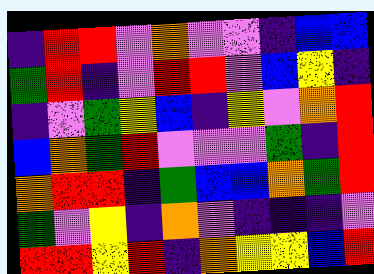[["indigo", "red", "red", "violet", "orange", "violet", "violet", "indigo", "blue", "blue"], ["green", "red", "indigo", "violet", "red", "red", "violet", "blue", "yellow", "indigo"], ["indigo", "violet", "green", "yellow", "blue", "indigo", "yellow", "violet", "orange", "red"], ["blue", "orange", "green", "red", "violet", "violet", "violet", "green", "indigo", "red"], ["orange", "red", "red", "indigo", "green", "blue", "blue", "orange", "green", "red"], ["green", "violet", "yellow", "indigo", "orange", "violet", "indigo", "indigo", "indigo", "violet"], ["red", "red", "yellow", "red", "indigo", "orange", "yellow", "yellow", "blue", "red"]]